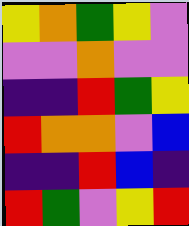[["yellow", "orange", "green", "yellow", "violet"], ["violet", "violet", "orange", "violet", "violet"], ["indigo", "indigo", "red", "green", "yellow"], ["red", "orange", "orange", "violet", "blue"], ["indigo", "indigo", "red", "blue", "indigo"], ["red", "green", "violet", "yellow", "red"]]